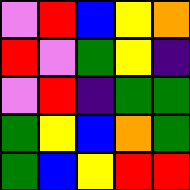[["violet", "red", "blue", "yellow", "orange"], ["red", "violet", "green", "yellow", "indigo"], ["violet", "red", "indigo", "green", "green"], ["green", "yellow", "blue", "orange", "green"], ["green", "blue", "yellow", "red", "red"]]